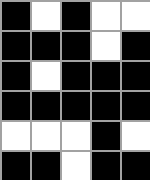[["black", "white", "black", "white", "white"], ["black", "black", "black", "white", "black"], ["black", "white", "black", "black", "black"], ["black", "black", "black", "black", "black"], ["white", "white", "white", "black", "white"], ["black", "black", "white", "black", "black"]]